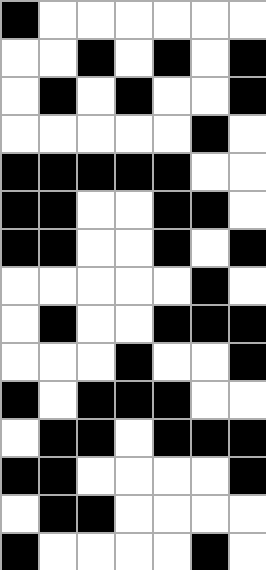[["black", "white", "white", "white", "white", "white", "white"], ["white", "white", "black", "white", "black", "white", "black"], ["white", "black", "white", "black", "white", "white", "black"], ["white", "white", "white", "white", "white", "black", "white"], ["black", "black", "black", "black", "black", "white", "white"], ["black", "black", "white", "white", "black", "black", "white"], ["black", "black", "white", "white", "black", "white", "black"], ["white", "white", "white", "white", "white", "black", "white"], ["white", "black", "white", "white", "black", "black", "black"], ["white", "white", "white", "black", "white", "white", "black"], ["black", "white", "black", "black", "black", "white", "white"], ["white", "black", "black", "white", "black", "black", "black"], ["black", "black", "white", "white", "white", "white", "black"], ["white", "black", "black", "white", "white", "white", "white"], ["black", "white", "white", "white", "white", "black", "white"]]